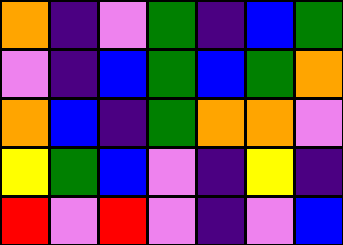[["orange", "indigo", "violet", "green", "indigo", "blue", "green"], ["violet", "indigo", "blue", "green", "blue", "green", "orange"], ["orange", "blue", "indigo", "green", "orange", "orange", "violet"], ["yellow", "green", "blue", "violet", "indigo", "yellow", "indigo"], ["red", "violet", "red", "violet", "indigo", "violet", "blue"]]